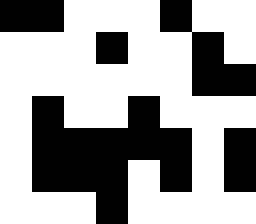[["black", "black", "white", "white", "white", "black", "white", "white"], ["white", "white", "white", "black", "white", "white", "black", "white"], ["white", "white", "white", "white", "white", "white", "black", "black"], ["white", "black", "white", "white", "black", "white", "white", "white"], ["white", "black", "black", "black", "black", "black", "white", "black"], ["white", "black", "black", "black", "white", "black", "white", "black"], ["white", "white", "white", "black", "white", "white", "white", "white"]]